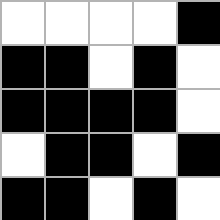[["white", "white", "white", "white", "black"], ["black", "black", "white", "black", "white"], ["black", "black", "black", "black", "white"], ["white", "black", "black", "white", "black"], ["black", "black", "white", "black", "white"]]